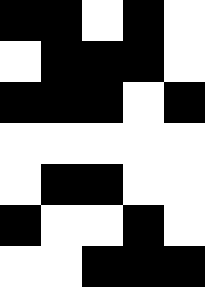[["black", "black", "white", "black", "white"], ["white", "black", "black", "black", "white"], ["black", "black", "black", "white", "black"], ["white", "white", "white", "white", "white"], ["white", "black", "black", "white", "white"], ["black", "white", "white", "black", "white"], ["white", "white", "black", "black", "black"]]